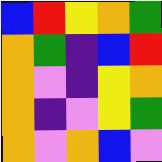[["blue", "red", "yellow", "orange", "green"], ["orange", "green", "indigo", "blue", "red"], ["orange", "violet", "indigo", "yellow", "orange"], ["orange", "indigo", "violet", "yellow", "green"], ["orange", "violet", "orange", "blue", "violet"]]